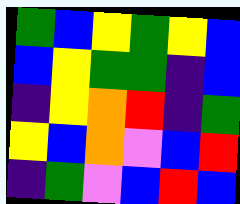[["green", "blue", "yellow", "green", "yellow", "blue"], ["blue", "yellow", "green", "green", "indigo", "blue"], ["indigo", "yellow", "orange", "red", "indigo", "green"], ["yellow", "blue", "orange", "violet", "blue", "red"], ["indigo", "green", "violet", "blue", "red", "blue"]]